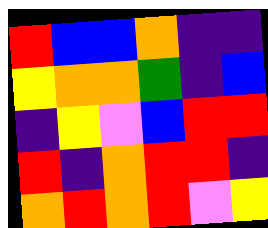[["red", "blue", "blue", "orange", "indigo", "indigo"], ["yellow", "orange", "orange", "green", "indigo", "blue"], ["indigo", "yellow", "violet", "blue", "red", "red"], ["red", "indigo", "orange", "red", "red", "indigo"], ["orange", "red", "orange", "red", "violet", "yellow"]]